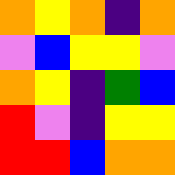[["orange", "yellow", "orange", "indigo", "orange"], ["violet", "blue", "yellow", "yellow", "violet"], ["orange", "yellow", "indigo", "green", "blue"], ["red", "violet", "indigo", "yellow", "yellow"], ["red", "red", "blue", "orange", "orange"]]